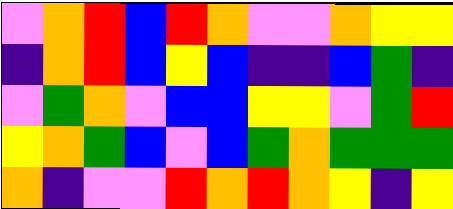[["violet", "orange", "red", "blue", "red", "orange", "violet", "violet", "orange", "yellow", "yellow"], ["indigo", "orange", "red", "blue", "yellow", "blue", "indigo", "indigo", "blue", "green", "indigo"], ["violet", "green", "orange", "violet", "blue", "blue", "yellow", "yellow", "violet", "green", "red"], ["yellow", "orange", "green", "blue", "violet", "blue", "green", "orange", "green", "green", "green"], ["orange", "indigo", "violet", "violet", "red", "orange", "red", "orange", "yellow", "indigo", "yellow"]]